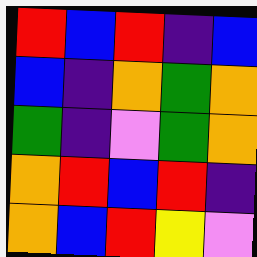[["red", "blue", "red", "indigo", "blue"], ["blue", "indigo", "orange", "green", "orange"], ["green", "indigo", "violet", "green", "orange"], ["orange", "red", "blue", "red", "indigo"], ["orange", "blue", "red", "yellow", "violet"]]